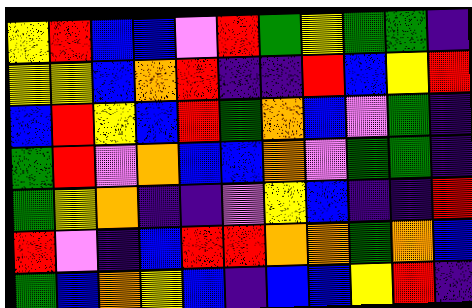[["yellow", "red", "blue", "blue", "violet", "red", "green", "yellow", "green", "green", "indigo"], ["yellow", "yellow", "blue", "orange", "red", "indigo", "indigo", "red", "blue", "yellow", "red"], ["blue", "red", "yellow", "blue", "red", "green", "orange", "blue", "violet", "green", "indigo"], ["green", "red", "violet", "orange", "blue", "blue", "orange", "violet", "green", "green", "indigo"], ["green", "yellow", "orange", "indigo", "indigo", "violet", "yellow", "blue", "indigo", "indigo", "red"], ["red", "violet", "indigo", "blue", "red", "red", "orange", "orange", "green", "orange", "blue"], ["green", "blue", "orange", "yellow", "blue", "indigo", "blue", "blue", "yellow", "red", "indigo"]]